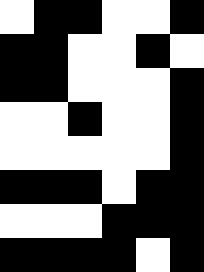[["white", "black", "black", "white", "white", "black"], ["black", "black", "white", "white", "black", "white"], ["black", "black", "white", "white", "white", "black"], ["white", "white", "black", "white", "white", "black"], ["white", "white", "white", "white", "white", "black"], ["black", "black", "black", "white", "black", "black"], ["white", "white", "white", "black", "black", "black"], ["black", "black", "black", "black", "white", "black"]]